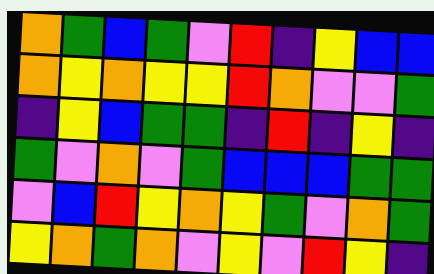[["orange", "green", "blue", "green", "violet", "red", "indigo", "yellow", "blue", "blue"], ["orange", "yellow", "orange", "yellow", "yellow", "red", "orange", "violet", "violet", "green"], ["indigo", "yellow", "blue", "green", "green", "indigo", "red", "indigo", "yellow", "indigo"], ["green", "violet", "orange", "violet", "green", "blue", "blue", "blue", "green", "green"], ["violet", "blue", "red", "yellow", "orange", "yellow", "green", "violet", "orange", "green"], ["yellow", "orange", "green", "orange", "violet", "yellow", "violet", "red", "yellow", "indigo"]]